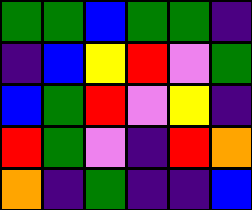[["green", "green", "blue", "green", "green", "indigo"], ["indigo", "blue", "yellow", "red", "violet", "green"], ["blue", "green", "red", "violet", "yellow", "indigo"], ["red", "green", "violet", "indigo", "red", "orange"], ["orange", "indigo", "green", "indigo", "indigo", "blue"]]